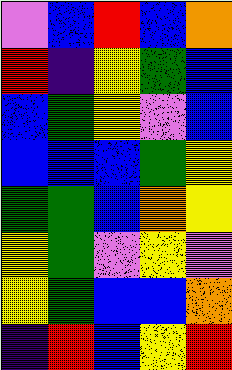[["violet", "blue", "red", "blue", "orange"], ["red", "indigo", "yellow", "green", "blue"], ["blue", "green", "yellow", "violet", "blue"], ["blue", "blue", "blue", "green", "yellow"], ["green", "green", "blue", "orange", "yellow"], ["yellow", "green", "violet", "yellow", "violet"], ["yellow", "green", "blue", "blue", "orange"], ["indigo", "red", "blue", "yellow", "red"]]